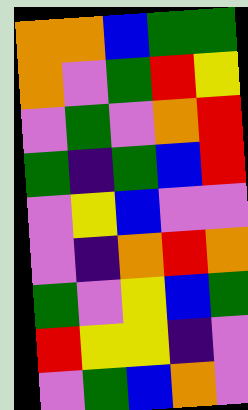[["orange", "orange", "blue", "green", "green"], ["orange", "violet", "green", "red", "yellow"], ["violet", "green", "violet", "orange", "red"], ["green", "indigo", "green", "blue", "red"], ["violet", "yellow", "blue", "violet", "violet"], ["violet", "indigo", "orange", "red", "orange"], ["green", "violet", "yellow", "blue", "green"], ["red", "yellow", "yellow", "indigo", "violet"], ["violet", "green", "blue", "orange", "violet"]]